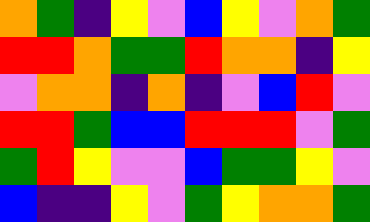[["orange", "green", "indigo", "yellow", "violet", "blue", "yellow", "violet", "orange", "green"], ["red", "red", "orange", "green", "green", "red", "orange", "orange", "indigo", "yellow"], ["violet", "orange", "orange", "indigo", "orange", "indigo", "violet", "blue", "red", "violet"], ["red", "red", "green", "blue", "blue", "red", "red", "red", "violet", "green"], ["green", "red", "yellow", "violet", "violet", "blue", "green", "green", "yellow", "violet"], ["blue", "indigo", "indigo", "yellow", "violet", "green", "yellow", "orange", "orange", "green"]]